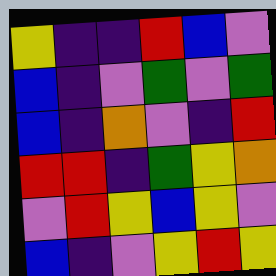[["yellow", "indigo", "indigo", "red", "blue", "violet"], ["blue", "indigo", "violet", "green", "violet", "green"], ["blue", "indigo", "orange", "violet", "indigo", "red"], ["red", "red", "indigo", "green", "yellow", "orange"], ["violet", "red", "yellow", "blue", "yellow", "violet"], ["blue", "indigo", "violet", "yellow", "red", "yellow"]]